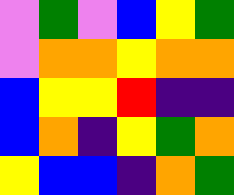[["violet", "green", "violet", "blue", "yellow", "green"], ["violet", "orange", "orange", "yellow", "orange", "orange"], ["blue", "yellow", "yellow", "red", "indigo", "indigo"], ["blue", "orange", "indigo", "yellow", "green", "orange"], ["yellow", "blue", "blue", "indigo", "orange", "green"]]